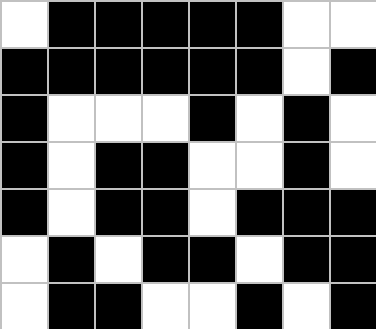[["white", "black", "black", "black", "black", "black", "white", "white"], ["black", "black", "black", "black", "black", "black", "white", "black"], ["black", "white", "white", "white", "black", "white", "black", "white"], ["black", "white", "black", "black", "white", "white", "black", "white"], ["black", "white", "black", "black", "white", "black", "black", "black"], ["white", "black", "white", "black", "black", "white", "black", "black"], ["white", "black", "black", "white", "white", "black", "white", "black"]]